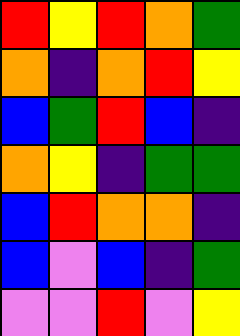[["red", "yellow", "red", "orange", "green"], ["orange", "indigo", "orange", "red", "yellow"], ["blue", "green", "red", "blue", "indigo"], ["orange", "yellow", "indigo", "green", "green"], ["blue", "red", "orange", "orange", "indigo"], ["blue", "violet", "blue", "indigo", "green"], ["violet", "violet", "red", "violet", "yellow"]]